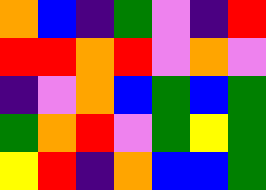[["orange", "blue", "indigo", "green", "violet", "indigo", "red"], ["red", "red", "orange", "red", "violet", "orange", "violet"], ["indigo", "violet", "orange", "blue", "green", "blue", "green"], ["green", "orange", "red", "violet", "green", "yellow", "green"], ["yellow", "red", "indigo", "orange", "blue", "blue", "green"]]